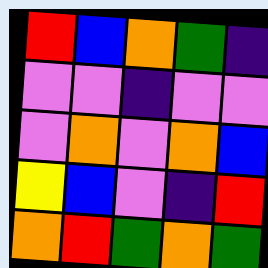[["red", "blue", "orange", "green", "indigo"], ["violet", "violet", "indigo", "violet", "violet"], ["violet", "orange", "violet", "orange", "blue"], ["yellow", "blue", "violet", "indigo", "red"], ["orange", "red", "green", "orange", "green"]]